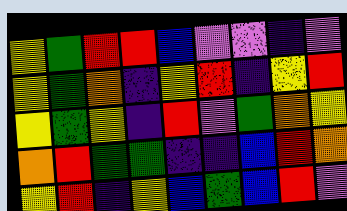[["yellow", "green", "red", "red", "blue", "violet", "violet", "indigo", "violet"], ["yellow", "green", "orange", "indigo", "yellow", "red", "indigo", "yellow", "red"], ["yellow", "green", "yellow", "indigo", "red", "violet", "green", "orange", "yellow"], ["orange", "red", "green", "green", "indigo", "indigo", "blue", "red", "orange"], ["yellow", "red", "indigo", "yellow", "blue", "green", "blue", "red", "violet"]]